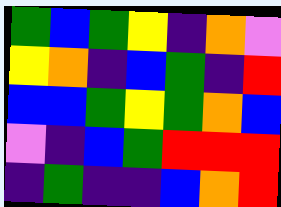[["green", "blue", "green", "yellow", "indigo", "orange", "violet"], ["yellow", "orange", "indigo", "blue", "green", "indigo", "red"], ["blue", "blue", "green", "yellow", "green", "orange", "blue"], ["violet", "indigo", "blue", "green", "red", "red", "red"], ["indigo", "green", "indigo", "indigo", "blue", "orange", "red"]]